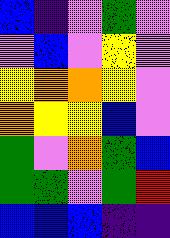[["blue", "indigo", "violet", "green", "violet"], ["violet", "blue", "violet", "yellow", "violet"], ["yellow", "orange", "orange", "yellow", "violet"], ["orange", "yellow", "yellow", "blue", "violet"], ["green", "violet", "orange", "green", "blue"], ["green", "green", "violet", "green", "red"], ["blue", "blue", "blue", "indigo", "indigo"]]